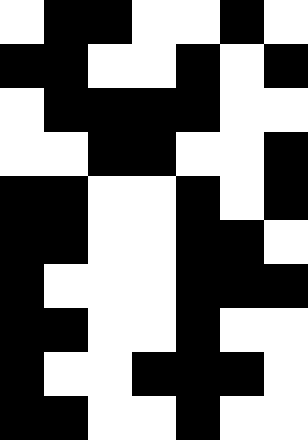[["white", "black", "black", "white", "white", "black", "white"], ["black", "black", "white", "white", "black", "white", "black"], ["white", "black", "black", "black", "black", "white", "white"], ["white", "white", "black", "black", "white", "white", "black"], ["black", "black", "white", "white", "black", "white", "black"], ["black", "black", "white", "white", "black", "black", "white"], ["black", "white", "white", "white", "black", "black", "black"], ["black", "black", "white", "white", "black", "white", "white"], ["black", "white", "white", "black", "black", "black", "white"], ["black", "black", "white", "white", "black", "white", "white"]]